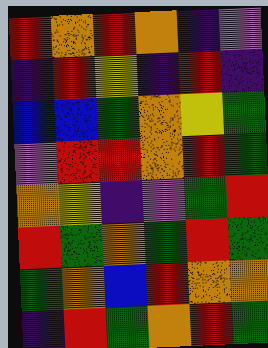[["red", "orange", "red", "orange", "indigo", "violet"], ["indigo", "red", "yellow", "indigo", "red", "indigo"], ["blue", "blue", "green", "orange", "yellow", "green"], ["violet", "red", "red", "orange", "red", "green"], ["orange", "yellow", "indigo", "violet", "green", "red"], ["red", "green", "orange", "green", "red", "green"], ["green", "orange", "blue", "red", "orange", "orange"], ["indigo", "red", "green", "orange", "red", "green"]]